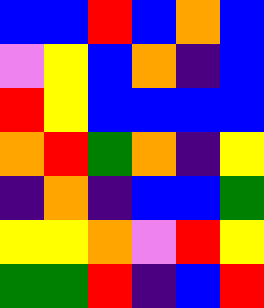[["blue", "blue", "red", "blue", "orange", "blue"], ["violet", "yellow", "blue", "orange", "indigo", "blue"], ["red", "yellow", "blue", "blue", "blue", "blue"], ["orange", "red", "green", "orange", "indigo", "yellow"], ["indigo", "orange", "indigo", "blue", "blue", "green"], ["yellow", "yellow", "orange", "violet", "red", "yellow"], ["green", "green", "red", "indigo", "blue", "red"]]